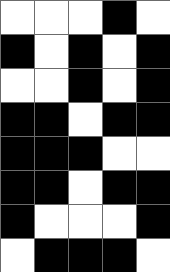[["white", "white", "white", "black", "white"], ["black", "white", "black", "white", "black"], ["white", "white", "black", "white", "black"], ["black", "black", "white", "black", "black"], ["black", "black", "black", "white", "white"], ["black", "black", "white", "black", "black"], ["black", "white", "white", "white", "black"], ["white", "black", "black", "black", "white"]]